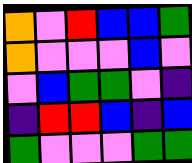[["orange", "violet", "red", "blue", "blue", "green"], ["orange", "violet", "violet", "violet", "blue", "violet"], ["violet", "blue", "green", "green", "violet", "indigo"], ["indigo", "red", "red", "blue", "indigo", "blue"], ["green", "violet", "violet", "violet", "green", "green"]]